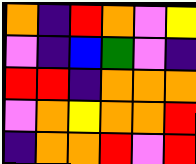[["orange", "indigo", "red", "orange", "violet", "yellow"], ["violet", "indigo", "blue", "green", "violet", "indigo"], ["red", "red", "indigo", "orange", "orange", "orange"], ["violet", "orange", "yellow", "orange", "orange", "red"], ["indigo", "orange", "orange", "red", "violet", "red"]]